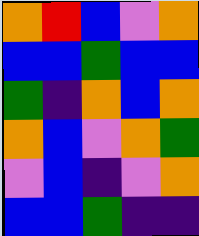[["orange", "red", "blue", "violet", "orange"], ["blue", "blue", "green", "blue", "blue"], ["green", "indigo", "orange", "blue", "orange"], ["orange", "blue", "violet", "orange", "green"], ["violet", "blue", "indigo", "violet", "orange"], ["blue", "blue", "green", "indigo", "indigo"]]